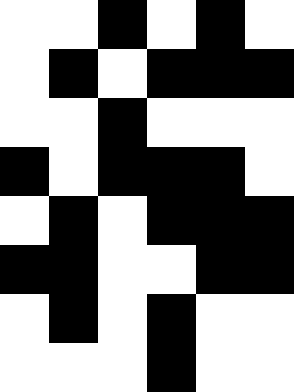[["white", "white", "black", "white", "black", "white"], ["white", "black", "white", "black", "black", "black"], ["white", "white", "black", "white", "white", "white"], ["black", "white", "black", "black", "black", "white"], ["white", "black", "white", "black", "black", "black"], ["black", "black", "white", "white", "black", "black"], ["white", "black", "white", "black", "white", "white"], ["white", "white", "white", "black", "white", "white"]]